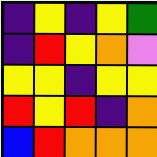[["indigo", "yellow", "indigo", "yellow", "green"], ["indigo", "red", "yellow", "orange", "violet"], ["yellow", "yellow", "indigo", "yellow", "yellow"], ["red", "yellow", "red", "indigo", "orange"], ["blue", "red", "orange", "orange", "orange"]]